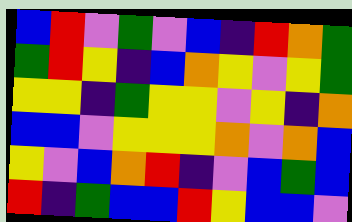[["blue", "red", "violet", "green", "violet", "blue", "indigo", "red", "orange", "green"], ["green", "red", "yellow", "indigo", "blue", "orange", "yellow", "violet", "yellow", "green"], ["yellow", "yellow", "indigo", "green", "yellow", "yellow", "violet", "yellow", "indigo", "orange"], ["blue", "blue", "violet", "yellow", "yellow", "yellow", "orange", "violet", "orange", "blue"], ["yellow", "violet", "blue", "orange", "red", "indigo", "violet", "blue", "green", "blue"], ["red", "indigo", "green", "blue", "blue", "red", "yellow", "blue", "blue", "violet"]]